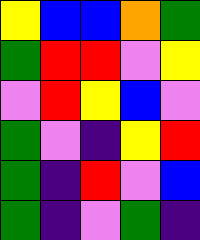[["yellow", "blue", "blue", "orange", "green"], ["green", "red", "red", "violet", "yellow"], ["violet", "red", "yellow", "blue", "violet"], ["green", "violet", "indigo", "yellow", "red"], ["green", "indigo", "red", "violet", "blue"], ["green", "indigo", "violet", "green", "indigo"]]